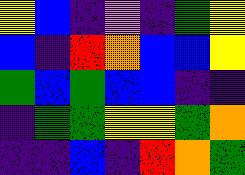[["yellow", "blue", "indigo", "violet", "indigo", "green", "yellow"], ["blue", "indigo", "red", "orange", "blue", "blue", "yellow"], ["green", "blue", "green", "blue", "blue", "indigo", "indigo"], ["indigo", "green", "green", "yellow", "yellow", "green", "orange"], ["indigo", "indigo", "blue", "indigo", "red", "orange", "green"]]